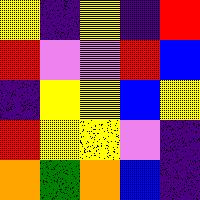[["yellow", "indigo", "yellow", "indigo", "red"], ["red", "violet", "violet", "red", "blue"], ["indigo", "yellow", "yellow", "blue", "yellow"], ["red", "yellow", "yellow", "violet", "indigo"], ["orange", "green", "orange", "blue", "indigo"]]